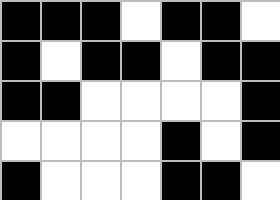[["black", "black", "black", "white", "black", "black", "white"], ["black", "white", "black", "black", "white", "black", "black"], ["black", "black", "white", "white", "white", "white", "black"], ["white", "white", "white", "white", "black", "white", "black"], ["black", "white", "white", "white", "black", "black", "white"]]